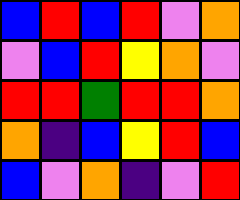[["blue", "red", "blue", "red", "violet", "orange"], ["violet", "blue", "red", "yellow", "orange", "violet"], ["red", "red", "green", "red", "red", "orange"], ["orange", "indigo", "blue", "yellow", "red", "blue"], ["blue", "violet", "orange", "indigo", "violet", "red"]]